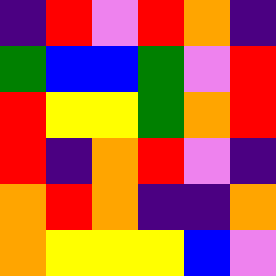[["indigo", "red", "violet", "red", "orange", "indigo"], ["green", "blue", "blue", "green", "violet", "red"], ["red", "yellow", "yellow", "green", "orange", "red"], ["red", "indigo", "orange", "red", "violet", "indigo"], ["orange", "red", "orange", "indigo", "indigo", "orange"], ["orange", "yellow", "yellow", "yellow", "blue", "violet"]]